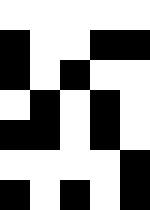[["white", "white", "white", "white", "white"], ["black", "white", "white", "black", "black"], ["black", "white", "black", "white", "white"], ["white", "black", "white", "black", "white"], ["black", "black", "white", "black", "white"], ["white", "white", "white", "white", "black"], ["black", "white", "black", "white", "black"]]